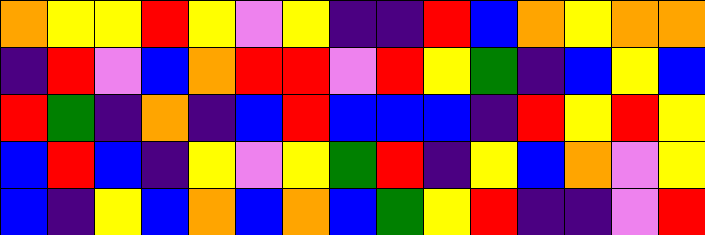[["orange", "yellow", "yellow", "red", "yellow", "violet", "yellow", "indigo", "indigo", "red", "blue", "orange", "yellow", "orange", "orange"], ["indigo", "red", "violet", "blue", "orange", "red", "red", "violet", "red", "yellow", "green", "indigo", "blue", "yellow", "blue"], ["red", "green", "indigo", "orange", "indigo", "blue", "red", "blue", "blue", "blue", "indigo", "red", "yellow", "red", "yellow"], ["blue", "red", "blue", "indigo", "yellow", "violet", "yellow", "green", "red", "indigo", "yellow", "blue", "orange", "violet", "yellow"], ["blue", "indigo", "yellow", "blue", "orange", "blue", "orange", "blue", "green", "yellow", "red", "indigo", "indigo", "violet", "red"]]